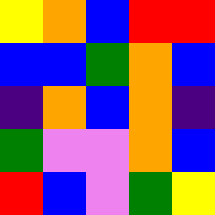[["yellow", "orange", "blue", "red", "red"], ["blue", "blue", "green", "orange", "blue"], ["indigo", "orange", "blue", "orange", "indigo"], ["green", "violet", "violet", "orange", "blue"], ["red", "blue", "violet", "green", "yellow"]]